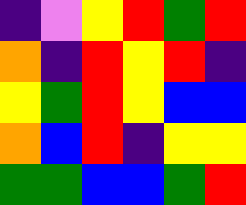[["indigo", "violet", "yellow", "red", "green", "red"], ["orange", "indigo", "red", "yellow", "red", "indigo"], ["yellow", "green", "red", "yellow", "blue", "blue"], ["orange", "blue", "red", "indigo", "yellow", "yellow"], ["green", "green", "blue", "blue", "green", "red"]]